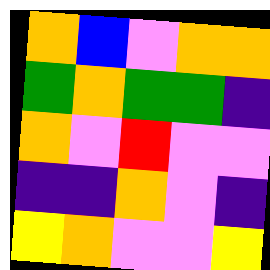[["orange", "blue", "violet", "orange", "orange"], ["green", "orange", "green", "green", "indigo"], ["orange", "violet", "red", "violet", "violet"], ["indigo", "indigo", "orange", "violet", "indigo"], ["yellow", "orange", "violet", "violet", "yellow"]]